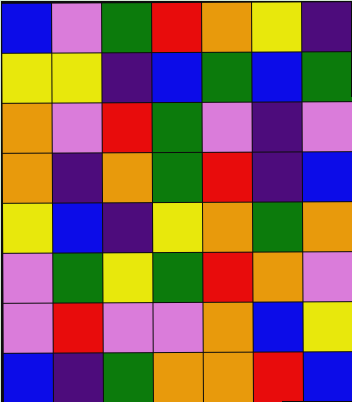[["blue", "violet", "green", "red", "orange", "yellow", "indigo"], ["yellow", "yellow", "indigo", "blue", "green", "blue", "green"], ["orange", "violet", "red", "green", "violet", "indigo", "violet"], ["orange", "indigo", "orange", "green", "red", "indigo", "blue"], ["yellow", "blue", "indigo", "yellow", "orange", "green", "orange"], ["violet", "green", "yellow", "green", "red", "orange", "violet"], ["violet", "red", "violet", "violet", "orange", "blue", "yellow"], ["blue", "indigo", "green", "orange", "orange", "red", "blue"]]